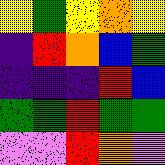[["yellow", "green", "yellow", "orange", "yellow"], ["indigo", "red", "orange", "blue", "green"], ["indigo", "indigo", "indigo", "red", "blue"], ["green", "green", "red", "green", "green"], ["violet", "violet", "red", "orange", "violet"]]